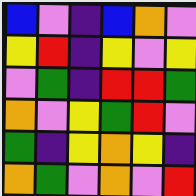[["blue", "violet", "indigo", "blue", "orange", "violet"], ["yellow", "red", "indigo", "yellow", "violet", "yellow"], ["violet", "green", "indigo", "red", "red", "green"], ["orange", "violet", "yellow", "green", "red", "violet"], ["green", "indigo", "yellow", "orange", "yellow", "indigo"], ["orange", "green", "violet", "orange", "violet", "red"]]